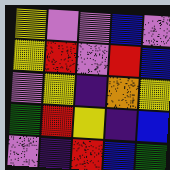[["yellow", "violet", "violet", "blue", "violet"], ["yellow", "red", "violet", "red", "blue"], ["violet", "yellow", "indigo", "orange", "yellow"], ["green", "red", "yellow", "indigo", "blue"], ["violet", "indigo", "red", "blue", "green"]]